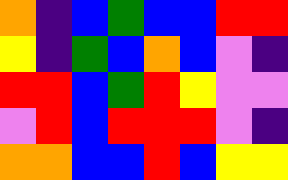[["orange", "indigo", "blue", "green", "blue", "blue", "red", "red"], ["yellow", "indigo", "green", "blue", "orange", "blue", "violet", "indigo"], ["red", "red", "blue", "green", "red", "yellow", "violet", "violet"], ["violet", "red", "blue", "red", "red", "red", "violet", "indigo"], ["orange", "orange", "blue", "blue", "red", "blue", "yellow", "yellow"]]